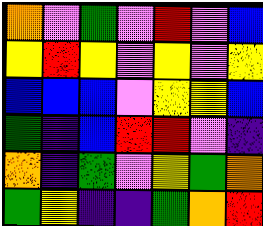[["orange", "violet", "green", "violet", "red", "violet", "blue"], ["yellow", "red", "yellow", "violet", "yellow", "violet", "yellow"], ["blue", "blue", "blue", "violet", "yellow", "yellow", "blue"], ["green", "indigo", "blue", "red", "red", "violet", "indigo"], ["orange", "indigo", "green", "violet", "yellow", "green", "orange"], ["green", "yellow", "indigo", "indigo", "green", "orange", "red"]]